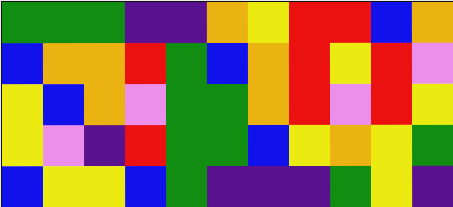[["green", "green", "green", "indigo", "indigo", "orange", "yellow", "red", "red", "blue", "orange"], ["blue", "orange", "orange", "red", "green", "blue", "orange", "red", "yellow", "red", "violet"], ["yellow", "blue", "orange", "violet", "green", "green", "orange", "red", "violet", "red", "yellow"], ["yellow", "violet", "indigo", "red", "green", "green", "blue", "yellow", "orange", "yellow", "green"], ["blue", "yellow", "yellow", "blue", "green", "indigo", "indigo", "indigo", "green", "yellow", "indigo"]]